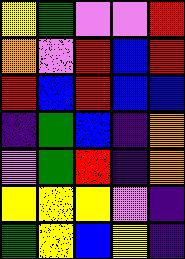[["yellow", "green", "violet", "violet", "red"], ["orange", "violet", "red", "blue", "red"], ["red", "blue", "red", "blue", "blue"], ["indigo", "green", "blue", "indigo", "orange"], ["violet", "green", "red", "indigo", "orange"], ["yellow", "yellow", "yellow", "violet", "indigo"], ["green", "yellow", "blue", "yellow", "indigo"]]